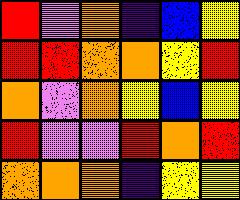[["red", "violet", "orange", "indigo", "blue", "yellow"], ["red", "red", "orange", "orange", "yellow", "red"], ["orange", "violet", "orange", "yellow", "blue", "yellow"], ["red", "violet", "violet", "red", "orange", "red"], ["orange", "orange", "orange", "indigo", "yellow", "yellow"]]